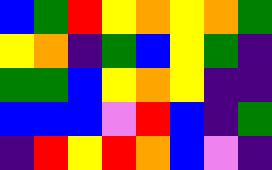[["blue", "green", "red", "yellow", "orange", "yellow", "orange", "green"], ["yellow", "orange", "indigo", "green", "blue", "yellow", "green", "indigo"], ["green", "green", "blue", "yellow", "orange", "yellow", "indigo", "indigo"], ["blue", "blue", "blue", "violet", "red", "blue", "indigo", "green"], ["indigo", "red", "yellow", "red", "orange", "blue", "violet", "indigo"]]